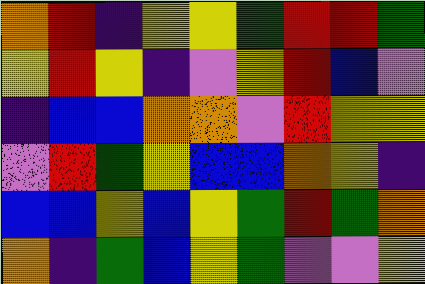[["orange", "red", "indigo", "yellow", "yellow", "green", "red", "red", "green"], ["yellow", "red", "yellow", "indigo", "violet", "yellow", "red", "blue", "violet"], ["indigo", "blue", "blue", "orange", "orange", "violet", "red", "yellow", "yellow"], ["violet", "red", "green", "yellow", "blue", "blue", "orange", "yellow", "indigo"], ["blue", "blue", "yellow", "blue", "yellow", "green", "red", "green", "orange"], ["orange", "indigo", "green", "blue", "yellow", "green", "violet", "violet", "yellow"]]